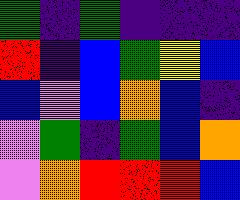[["green", "indigo", "green", "indigo", "indigo", "indigo"], ["red", "indigo", "blue", "green", "yellow", "blue"], ["blue", "violet", "blue", "orange", "blue", "indigo"], ["violet", "green", "indigo", "green", "blue", "orange"], ["violet", "orange", "red", "red", "red", "blue"]]